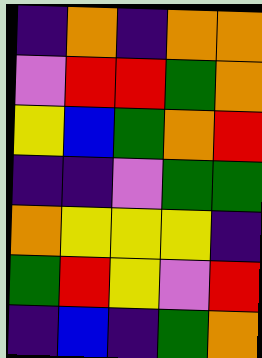[["indigo", "orange", "indigo", "orange", "orange"], ["violet", "red", "red", "green", "orange"], ["yellow", "blue", "green", "orange", "red"], ["indigo", "indigo", "violet", "green", "green"], ["orange", "yellow", "yellow", "yellow", "indigo"], ["green", "red", "yellow", "violet", "red"], ["indigo", "blue", "indigo", "green", "orange"]]